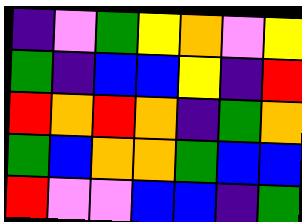[["indigo", "violet", "green", "yellow", "orange", "violet", "yellow"], ["green", "indigo", "blue", "blue", "yellow", "indigo", "red"], ["red", "orange", "red", "orange", "indigo", "green", "orange"], ["green", "blue", "orange", "orange", "green", "blue", "blue"], ["red", "violet", "violet", "blue", "blue", "indigo", "green"]]